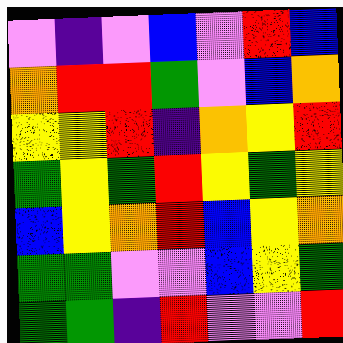[["violet", "indigo", "violet", "blue", "violet", "red", "blue"], ["orange", "red", "red", "green", "violet", "blue", "orange"], ["yellow", "yellow", "red", "indigo", "orange", "yellow", "red"], ["green", "yellow", "green", "red", "yellow", "green", "yellow"], ["blue", "yellow", "orange", "red", "blue", "yellow", "orange"], ["green", "green", "violet", "violet", "blue", "yellow", "green"], ["green", "green", "indigo", "red", "violet", "violet", "red"]]